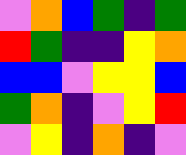[["violet", "orange", "blue", "green", "indigo", "green"], ["red", "green", "indigo", "indigo", "yellow", "orange"], ["blue", "blue", "violet", "yellow", "yellow", "blue"], ["green", "orange", "indigo", "violet", "yellow", "red"], ["violet", "yellow", "indigo", "orange", "indigo", "violet"]]